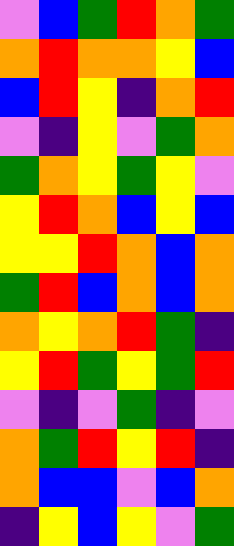[["violet", "blue", "green", "red", "orange", "green"], ["orange", "red", "orange", "orange", "yellow", "blue"], ["blue", "red", "yellow", "indigo", "orange", "red"], ["violet", "indigo", "yellow", "violet", "green", "orange"], ["green", "orange", "yellow", "green", "yellow", "violet"], ["yellow", "red", "orange", "blue", "yellow", "blue"], ["yellow", "yellow", "red", "orange", "blue", "orange"], ["green", "red", "blue", "orange", "blue", "orange"], ["orange", "yellow", "orange", "red", "green", "indigo"], ["yellow", "red", "green", "yellow", "green", "red"], ["violet", "indigo", "violet", "green", "indigo", "violet"], ["orange", "green", "red", "yellow", "red", "indigo"], ["orange", "blue", "blue", "violet", "blue", "orange"], ["indigo", "yellow", "blue", "yellow", "violet", "green"]]